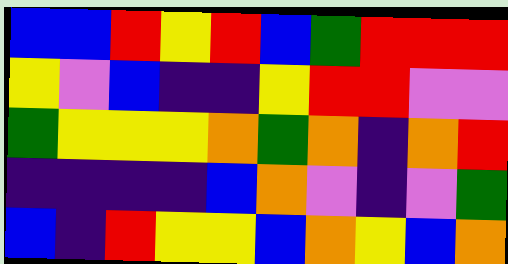[["blue", "blue", "red", "yellow", "red", "blue", "green", "red", "red", "red"], ["yellow", "violet", "blue", "indigo", "indigo", "yellow", "red", "red", "violet", "violet"], ["green", "yellow", "yellow", "yellow", "orange", "green", "orange", "indigo", "orange", "red"], ["indigo", "indigo", "indigo", "indigo", "blue", "orange", "violet", "indigo", "violet", "green"], ["blue", "indigo", "red", "yellow", "yellow", "blue", "orange", "yellow", "blue", "orange"]]